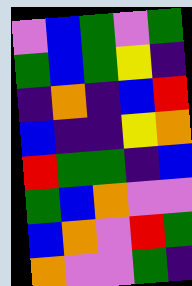[["violet", "blue", "green", "violet", "green"], ["green", "blue", "green", "yellow", "indigo"], ["indigo", "orange", "indigo", "blue", "red"], ["blue", "indigo", "indigo", "yellow", "orange"], ["red", "green", "green", "indigo", "blue"], ["green", "blue", "orange", "violet", "violet"], ["blue", "orange", "violet", "red", "green"], ["orange", "violet", "violet", "green", "indigo"]]